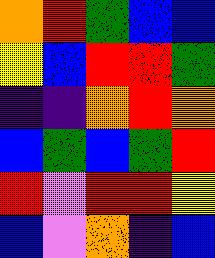[["orange", "red", "green", "blue", "blue"], ["yellow", "blue", "red", "red", "green"], ["indigo", "indigo", "orange", "red", "orange"], ["blue", "green", "blue", "green", "red"], ["red", "violet", "red", "red", "yellow"], ["blue", "violet", "orange", "indigo", "blue"]]